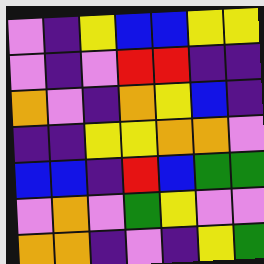[["violet", "indigo", "yellow", "blue", "blue", "yellow", "yellow"], ["violet", "indigo", "violet", "red", "red", "indigo", "indigo"], ["orange", "violet", "indigo", "orange", "yellow", "blue", "indigo"], ["indigo", "indigo", "yellow", "yellow", "orange", "orange", "violet"], ["blue", "blue", "indigo", "red", "blue", "green", "green"], ["violet", "orange", "violet", "green", "yellow", "violet", "violet"], ["orange", "orange", "indigo", "violet", "indigo", "yellow", "green"]]